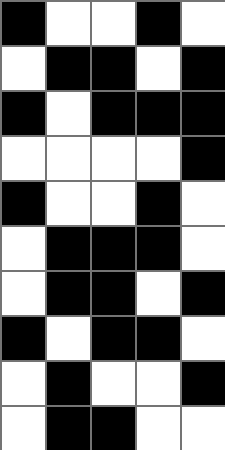[["black", "white", "white", "black", "white"], ["white", "black", "black", "white", "black"], ["black", "white", "black", "black", "black"], ["white", "white", "white", "white", "black"], ["black", "white", "white", "black", "white"], ["white", "black", "black", "black", "white"], ["white", "black", "black", "white", "black"], ["black", "white", "black", "black", "white"], ["white", "black", "white", "white", "black"], ["white", "black", "black", "white", "white"]]